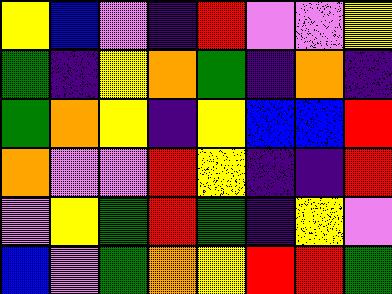[["yellow", "blue", "violet", "indigo", "red", "violet", "violet", "yellow"], ["green", "indigo", "yellow", "orange", "green", "indigo", "orange", "indigo"], ["green", "orange", "yellow", "indigo", "yellow", "blue", "blue", "red"], ["orange", "violet", "violet", "red", "yellow", "indigo", "indigo", "red"], ["violet", "yellow", "green", "red", "green", "indigo", "yellow", "violet"], ["blue", "violet", "green", "orange", "yellow", "red", "red", "green"]]